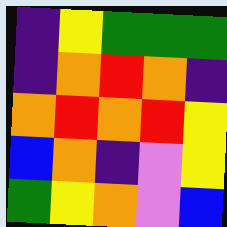[["indigo", "yellow", "green", "green", "green"], ["indigo", "orange", "red", "orange", "indigo"], ["orange", "red", "orange", "red", "yellow"], ["blue", "orange", "indigo", "violet", "yellow"], ["green", "yellow", "orange", "violet", "blue"]]